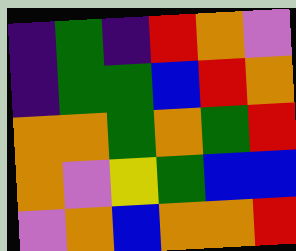[["indigo", "green", "indigo", "red", "orange", "violet"], ["indigo", "green", "green", "blue", "red", "orange"], ["orange", "orange", "green", "orange", "green", "red"], ["orange", "violet", "yellow", "green", "blue", "blue"], ["violet", "orange", "blue", "orange", "orange", "red"]]